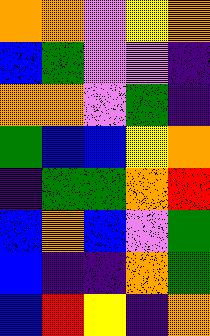[["orange", "orange", "violet", "yellow", "orange"], ["blue", "green", "violet", "violet", "indigo"], ["orange", "orange", "violet", "green", "indigo"], ["green", "blue", "blue", "yellow", "orange"], ["indigo", "green", "green", "orange", "red"], ["blue", "orange", "blue", "violet", "green"], ["blue", "indigo", "indigo", "orange", "green"], ["blue", "red", "yellow", "indigo", "orange"]]